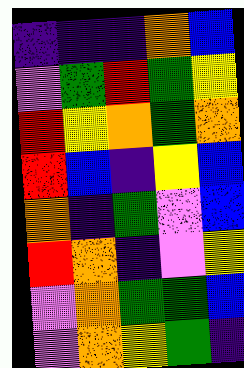[["indigo", "indigo", "indigo", "orange", "blue"], ["violet", "green", "red", "green", "yellow"], ["red", "yellow", "orange", "green", "orange"], ["red", "blue", "indigo", "yellow", "blue"], ["orange", "indigo", "green", "violet", "blue"], ["red", "orange", "indigo", "violet", "yellow"], ["violet", "orange", "green", "green", "blue"], ["violet", "orange", "yellow", "green", "indigo"]]